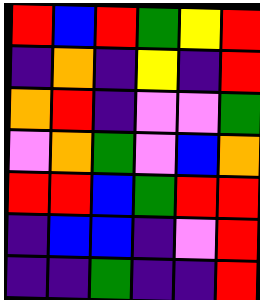[["red", "blue", "red", "green", "yellow", "red"], ["indigo", "orange", "indigo", "yellow", "indigo", "red"], ["orange", "red", "indigo", "violet", "violet", "green"], ["violet", "orange", "green", "violet", "blue", "orange"], ["red", "red", "blue", "green", "red", "red"], ["indigo", "blue", "blue", "indigo", "violet", "red"], ["indigo", "indigo", "green", "indigo", "indigo", "red"]]